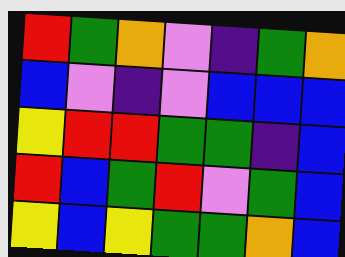[["red", "green", "orange", "violet", "indigo", "green", "orange"], ["blue", "violet", "indigo", "violet", "blue", "blue", "blue"], ["yellow", "red", "red", "green", "green", "indigo", "blue"], ["red", "blue", "green", "red", "violet", "green", "blue"], ["yellow", "blue", "yellow", "green", "green", "orange", "blue"]]